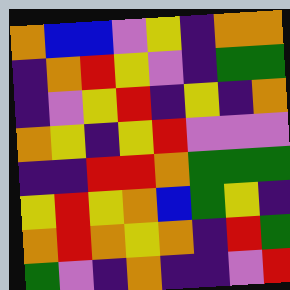[["orange", "blue", "blue", "violet", "yellow", "indigo", "orange", "orange"], ["indigo", "orange", "red", "yellow", "violet", "indigo", "green", "green"], ["indigo", "violet", "yellow", "red", "indigo", "yellow", "indigo", "orange"], ["orange", "yellow", "indigo", "yellow", "red", "violet", "violet", "violet"], ["indigo", "indigo", "red", "red", "orange", "green", "green", "green"], ["yellow", "red", "yellow", "orange", "blue", "green", "yellow", "indigo"], ["orange", "red", "orange", "yellow", "orange", "indigo", "red", "green"], ["green", "violet", "indigo", "orange", "indigo", "indigo", "violet", "red"]]